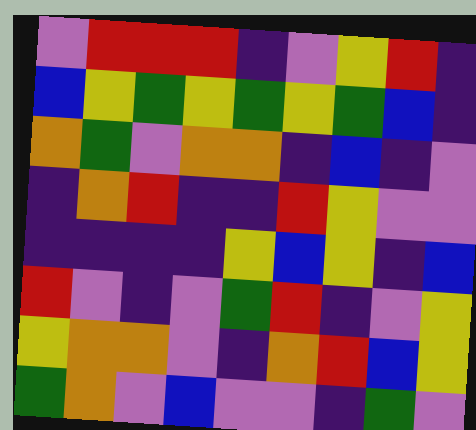[["violet", "red", "red", "red", "indigo", "violet", "yellow", "red", "indigo"], ["blue", "yellow", "green", "yellow", "green", "yellow", "green", "blue", "indigo"], ["orange", "green", "violet", "orange", "orange", "indigo", "blue", "indigo", "violet"], ["indigo", "orange", "red", "indigo", "indigo", "red", "yellow", "violet", "violet"], ["indigo", "indigo", "indigo", "indigo", "yellow", "blue", "yellow", "indigo", "blue"], ["red", "violet", "indigo", "violet", "green", "red", "indigo", "violet", "yellow"], ["yellow", "orange", "orange", "violet", "indigo", "orange", "red", "blue", "yellow"], ["green", "orange", "violet", "blue", "violet", "violet", "indigo", "green", "violet"]]